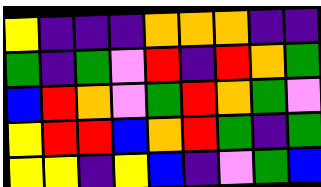[["yellow", "indigo", "indigo", "indigo", "orange", "orange", "orange", "indigo", "indigo"], ["green", "indigo", "green", "violet", "red", "indigo", "red", "orange", "green"], ["blue", "red", "orange", "violet", "green", "red", "orange", "green", "violet"], ["yellow", "red", "red", "blue", "orange", "red", "green", "indigo", "green"], ["yellow", "yellow", "indigo", "yellow", "blue", "indigo", "violet", "green", "blue"]]